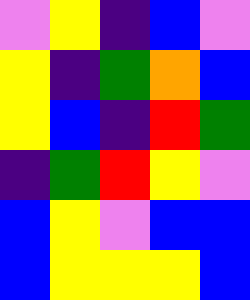[["violet", "yellow", "indigo", "blue", "violet"], ["yellow", "indigo", "green", "orange", "blue"], ["yellow", "blue", "indigo", "red", "green"], ["indigo", "green", "red", "yellow", "violet"], ["blue", "yellow", "violet", "blue", "blue"], ["blue", "yellow", "yellow", "yellow", "blue"]]